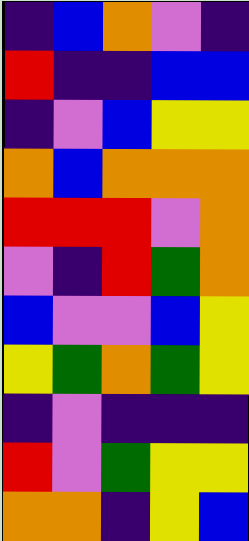[["indigo", "blue", "orange", "violet", "indigo"], ["red", "indigo", "indigo", "blue", "blue"], ["indigo", "violet", "blue", "yellow", "yellow"], ["orange", "blue", "orange", "orange", "orange"], ["red", "red", "red", "violet", "orange"], ["violet", "indigo", "red", "green", "orange"], ["blue", "violet", "violet", "blue", "yellow"], ["yellow", "green", "orange", "green", "yellow"], ["indigo", "violet", "indigo", "indigo", "indigo"], ["red", "violet", "green", "yellow", "yellow"], ["orange", "orange", "indigo", "yellow", "blue"]]